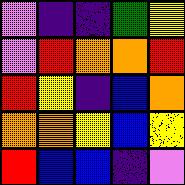[["violet", "indigo", "indigo", "green", "yellow"], ["violet", "red", "orange", "orange", "red"], ["red", "yellow", "indigo", "blue", "orange"], ["orange", "orange", "yellow", "blue", "yellow"], ["red", "blue", "blue", "indigo", "violet"]]